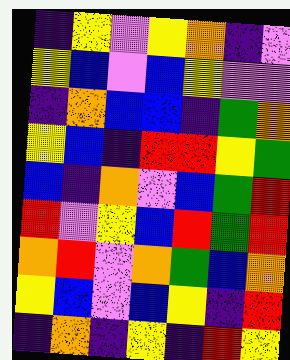[["indigo", "yellow", "violet", "yellow", "orange", "indigo", "violet"], ["yellow", "blue", "violet", "blue", "yellow", "violet", "violet"], ["indigo", "orange", "blue", "blue", "indigo", "green", "orange"], ["yellow", "blue", "indigo", "red", "red", "yellow", "green"], ["blue", "indigo", "orange", "violet", "blue", "green", "red"], ["red", "violet", "yellow", "blue", "red", "green", "red"], ["orange", "red", "violet", "orange", "green", "blue", "orange"], ["yellow", "blue", "violet", "blue", "yellow", "indigo", "red"], ["indigo", "orange", "indigo", "yellow", "indigo", "red", "yellow"]]